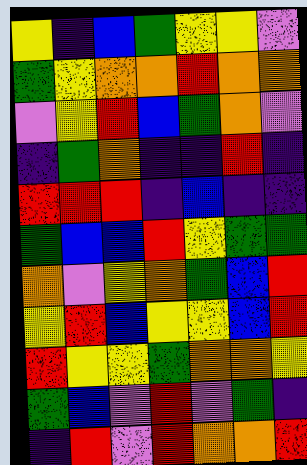[["yellow", "indigo", "blue", "green", "yellow", "yellow", "violet"], ["green", "yellow", "orange", "orange", "red", "orange", "orange"], ["violet", "yellow", "red", "blue", "green", "orange", "violet"], ["indigo", "green", "orange", "indigo", "indigo", "red", "indigo"], ["red", "red", "red", "indigo", "blue", "indigo", "indigo"], ["green", "blue", "blue", "red", "yellow", "green", "green"], ["orange", "violet", "yellow", "orange", "green", "blue", "red"], ["yellow", "red", "blue", "yellow", "yellow", "blue", "red"], ["red", "yellow", "yellow", "green", "orange", "orange", "yellow"], ["green", "blue", "violet", "red", "violet", "green", "indigo"], ["indigo", "red", "violet", "red", "orange", "orange", "red"]]